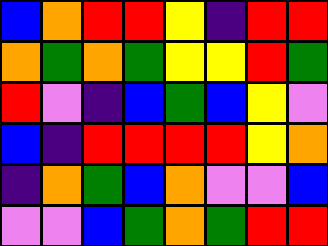[["blue", "orange", "red", "red", "yellow", "indigo", "red", "red"], ["orange", "green", "orange", "green", "yellow", "yellow", "red", "green"], ["red", "violet", "indigo", "blue", "green", "blue", "yellow", "violet"], ["blue", "indigo", "red", "red", "red", "red", "yellow", "orange"], ["indigo", "orange", "green", "blue", "orange", "violet", "violet", "blue"], ["violet", "violet", "blue", "green", "orange", "green", "red", "red"]]